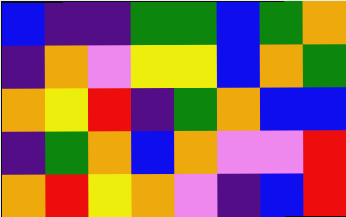[["blue", "indigo", "indigo", "green", "green", "blue", "green", "orange"], ["indigo", "orange", "violet", "yellow", "yellow", "blue", "orange", "green"], ["orange", "yellow", "red", "indigo", "green", "orange", "blue", "blue"], ["indigo", "green", "orange", "blue", "orange", "violet", "violet", "red"], ["orange", "red", "yellow", "orange", "violet", "indigo", "blue", "red"]]